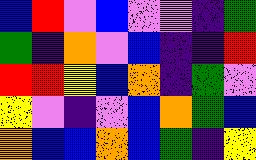[["blue", "red", "violet", "blue", "violet", "violet", "indigo", "green"], ["green", "indigo", "orange", "violet", "blue", "indigo", "indigo", "red"], ["red", "red", "yellow", "blue", "orange", "indigo", "green", "violet"], ["yellow", "violet", "indigo", "violet", "blue", "orange", "green", "blue"], ["orange", "blue", "blue", "orange", "blue", "green", "indigo", "yellow"]]